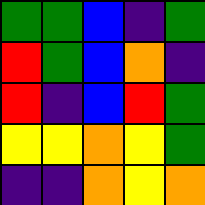[["green", "green", "blue", "indigo", "green"], ["red", "green", "blue", "orange", "indigo"], ["red", "indigo", "blue", "red", "green"], ["yellow", "yellow", "orange", "yellow", "green"], ["indigo", "indigo", "orange", "yellow", "orange"]]